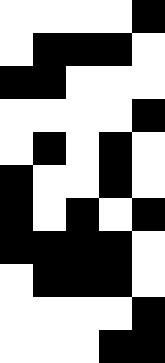[["white", "white", "white", "white", "black"], ["white", "black", "black", "black", "white"], ["black", "black", "white", "white", "white"], ["white", "white", "white", "white", "black"], ["white", "black", "white", "black", "white"], ["black", "white", "white", "black", "white"], ["black", "white", "black", "white", "black"], ["black", "black", "black", "black", "white"], ["white", "black", "black", "black", "white"], ["white", "white", "white", "white", "black"], ["white", "white", "white", "black", "black"]]